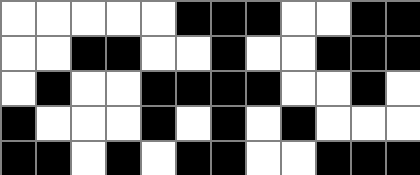[["white", "white", "white", "white", "white", "black", "black", "black", "white", "white", "black", "black"], ["white", "white", "black", "black", "white", "white", "black", "white", "white", "black", "black", "black"], ["white", "black", "white", "white", "black", "black", "black", "black", "white", "white", "black", "white"], ["black", "white", "white", "white", "black", "white", "black", "white", "black", "white", "white", "white"], ["black", "black", "white", "black", "white", "black", "black", "white", "white", "black", "black", "black"]]